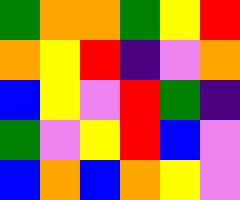[["green", "orange", "orange", "green", "yellow", "red"], ["orange", "yellow", "red", "indigo", "violet", "orange"], ["blue", "yellow", "violet", "red", "green", "indigo"], ["green", "violet", "yellow", "red", "blue", "violet"], ["blue", "orange", "blue", "orange", "yellow", "violet"]]